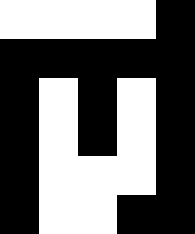[["white", "white", "white", "white", "black"], ["black", "black", "black", "black", "black"], ["black", "white", "black", "white", "black"], ["black", "white", "black", "white", "black"], ["black", "white", "white", "white", "black"], ["black", "white", "white", "black", "black"]]